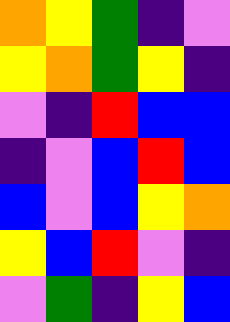[["orange", "yellow", "green", "indigo", "violet"], ["yellow", "orange", "green", "yellow", "indigo"], ["violet", "indigo", "red", "blue", "blue"], ["indigo", "violet", "blue", "red", "blue"], ["blue", "violet", "blue", "yellow", "orange"], ["yellow", "blue", "red", "violet", "indigo"], ["violet", "green", "indigo", "yellow", "blue"]]